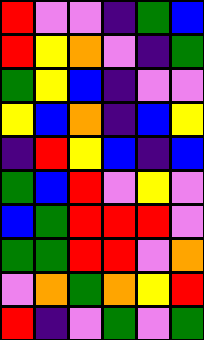[["red", "violet", "violet", "indigo", "green", "blue"], ["red", "yellow", "orange", "violet", "indigo", "green"], ["green", "yellow", "blue", "indigo", "violet", "violet"], ["yellow", "blue", "orange", "indigo", "blue", "yellow"], ["indigo", "red", "yellow", "blue", "indigo", "blue"], ["green", "blue", "red", "violet", "yellow", "violet"], ["blue", "green", "red", "red", "red", "violet"], ["green", "green", "red", "red", "violet", "orange"], ["violet", "orange", "green", "orange", "yellow", "red"], ["red", "indigo", "violet", "green", "violet", "green"]]